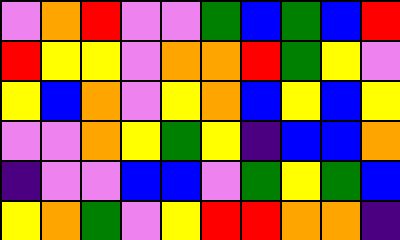[["violet", "orange", "red", "violet", "violet", "green", "blue", "green", "blue", "red"], ["red", "yellow", "yellow", "violet", "orange", "orange", "red", "green", "yellow", "violet"], ["yellow", "blue", "orange", "violet", "yellow", "orange", "blue", "yellow", "blue", "yellow"], ["violet", "violet", "orange", "yellow", "green", "yellow", "indigo", "blue", "blue", "orange"], ["indigo", "violet", "violet", "blue", "blue", "violet", "green", "yellow", "green", "blue"], ["yellow", "orange", "green", "violet", "yellow", "red", "red", "orange", "orange", "indigo"]]